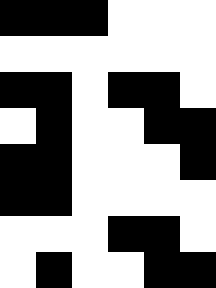[["black", "black", "black", "white", "white", "white"], ["white", "white", "white", "white", "white", "white"], ["black", "black", "white", "black", "black", "white"], ["white", "black", "white", "white", "black", "black"], ["black", "black", "white", "white", "white", "black"], ["black", "black", "white", "white", "white", "white"], ["white", "white", "white", "black", "black", "white"], ["white", "black", "white", "white", "black", "black"]]